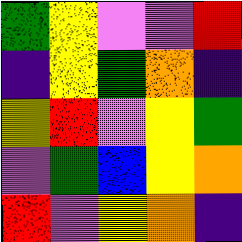[["green", "yellow", "violet", "violet", "red"], ["indigo", "yellow", "green", "orange", "indigo"], ["yellow", "red", "violet", "yellow", "green"], ["violet", "green", "blue", "yellow", "orange"], ["red", "violet", "yellow", "orange", "indigo"]]